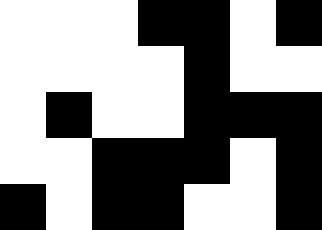[["white", "white", "white", "black", "black", "white", "black"], ["white", "white", "white", "white", "black", "white", "white"], ["white", "black", "white", "white", "black", "black", "black"], ["white", "white", "black", "black", "black", "white", "black"], ["black", "white", "black", "black", "white", "white", "black"]]